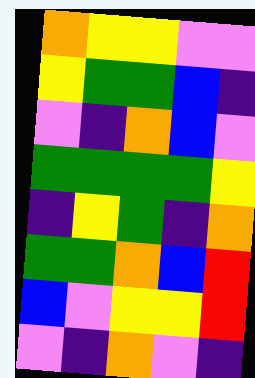[["orange", "yellow", "yellow", "violet", "violet"], ["yellow", "green", "green", "blue", "indigo"], ["violet", "indigo", "orange", "blue", "violet"], ["green", "green", "green", "green", "yellow"], ["indigo", "yellow", "green", "indigo", "orange"], ["green", "green", "orange", "blue", "red"], ["blue", "violet", "yellow", "yellow", "red"], ["violet", "indigo", "orange", "violet", "indigo"]]